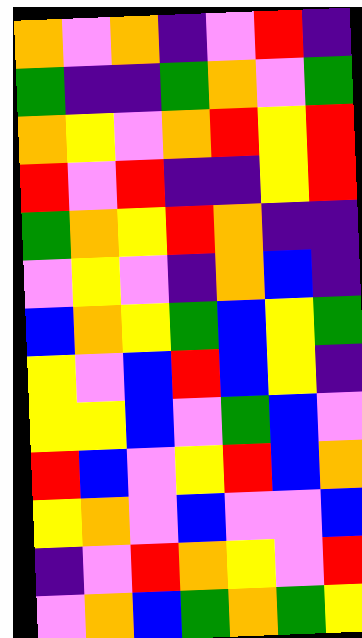[["orange", "violet", "orange", "indigo", "violet", "red", "indigo"], ["green", "indigo", "indigo", "green", "orange", "violet", "green"], ["orange", "yellow", "violet", "orange", "red", "yellow", "red"], ["red", "violet", "red", "indigo", "indigo", "yellow", "red"], ["green", "orange", "yellow", "red", "orange", "indigo", "indigo"], ["violet", "yellow", "violet", "indigo", "orange", "blue", "indigo"], ["blue", "orange", "yellow", "green", "blue", "yellow", "green"], ["yellow", "violet", "blue", "red", "blue", "yellow", "indigo"], ["yellow", "yellow", "blue", "violet", "green", "blue", "violet"], ["red", "blue", "violet", "yellow", "red", "blue", "orange"], ["yellow", "orange", "violet", "blue", "violet", "violet", "blue"], ["indigo", "violet", "red", "orange", "yellow", "violet", "red"], ["violet", "orange", "blue", "green", "orange", "green", "yellow"]]